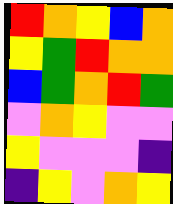[["red", "orange", "yellow", "blue", "orange"], ["yellow", "green", "red", "orange", "orange"], ["blue", "green", "orange", "red", "green"], ["violet", "orange", "yellow", "violet", "violet"], ["yellow", "violet", "violet", "violet", "indigo"], ["indigo", "yellow", "violet", "orange", "yellow"]]